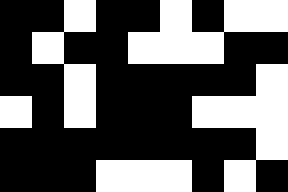[["black", "black", "white", "black", "black", "white", "black", "white", "white"], ["black", "white", "black", "black", "white", "white", "white", "black", "black"], ["black", "black", "white", "black", "black", "black", "black", "black", "white"], ["white", "black", "white", "black", "black", "black", "white", "white", "white"], ["black", "black", "black", "black", "black", "black", "black", "black", "white"], ["black", "black", "black", "white", "white", "white", "black", "white", "black"]]